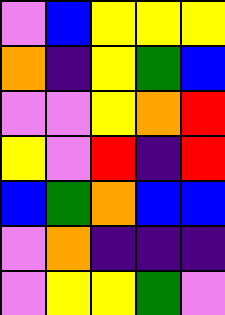[["violet", "blue", "yellow", "yellow", "yellow"], ["orange", "indigo", "yellow", "green", "blue"], ["violet", "violet", "yellow", "orange", "red"], ["yellow", "violet", "red", "indigo", "red"], ["blue", "green", "orange", "blue", "blue"], ["violet", "orange", "indigo", "indigo", "indigo"], ["violet", "yellow", "yellow", "green", "violet"]]